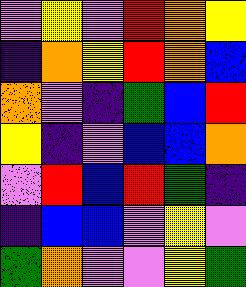[["violet", "yellow", "violet", "red", "orange", "yellow"], ["indigo", "orange", "yellow", "red", "orange", "blue"], ["orange", "violet", "indigo", "green", "blue", "red"], ["yellow", "indigo", "violet", "blue", "blue", "orange"], ["violet", "red", "blue", "red", "green", "indigo"], ["indigo", "blue", "blue", "violet", "yellow", "violet"], ["green", "orange", "violet", "violet", "yellow", "green"]]